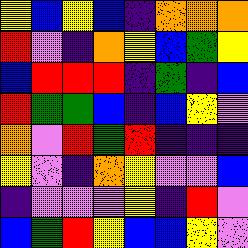[["yellow", "blue", "yellow", "blue", "indigo", "orange", "orange", "orange"], ["red", "violet", "indigo", "orange", "yellow", "blue", "green", "yellow"], ["blue", "red", "red", "red", "indigo", "green", "indigo", "blue"], ["red", "green", "green", "blue", "indigo", "blue", "yellow", "violet"], ["orange", "violet", "red", "green", "red", "indigo", "indigo", "indigo"], ["yellow", "violet", "indigo", "orange", "yellow", "violet", "violet", "blue"], ["indigo", "violet", "violet", "violet", "yellow", "indigo", "red", "violet"], ["blue", "green", "red", "yellow", "blue", "blue", "yellow", "violet"]]